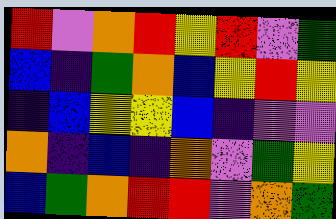[["red", "violet", "orange", "red", "yellow", "red", "violet", "green"], ["blue", "indigo", "green", "orange", "blue", "yellow", "red", "yellow"], ["indigo", "blue", "yellow", "yellow", "blue", "indigo", "violet", "violet"], ["orange", "indigo", "blue", "indigo", "orange", "violet", "green", "yellow"], ["blue", "green", "orange", "red", "red", "violet", "orange", "green"]]